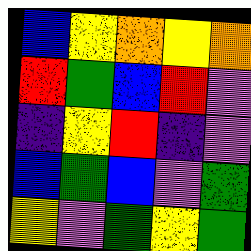[["blue", "yellow", "orange", "yellow", "orange"], ["red", "green", "blue", "red", "violet"], ["indigo", "yellow", "red", "indigo", "violet"], ["blue", "green", "blue", "violet", "green"], ["yellow", "violet", "green", "yellow", "green"]]